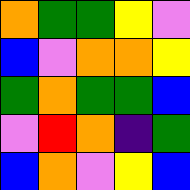[["orange", "green", "green", "yellow", "violet"], ["blue", "violet", "orange", "orange", "yellow"], ["green", "orange", "green", "green", "blue"], ["violet", "red", "orange", "indigo", "green"], ["blue", "orange", "violet", "yellow", "blue"]]